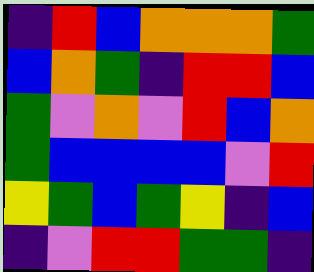[["indigo", "red", "blue", "orange", "orange", "orange", "green"], ["blue", "orange", "green", "indigo", "red", "red", "blue"], ["green", "violet", "orange", "violet", "red", "blue", "orange"], ["green", "blue", "blue", "blue", "blue", "violet", "red"], ["yellow", "green", "blue", "green", "yellow", "indigo", "blue"], ["indigo", "violet", "red", "red", "green", "green", "indigo"]]